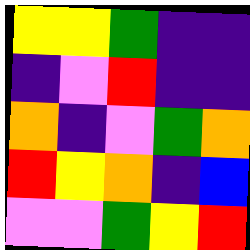[["yellow", "yellow", "green", "indigo", "indigo"], ["indigo", "violet", "red", "indigo", "indigo"], ["orange", "indigo", "violet", "green", "orange"], ["red", "yellow", "orange", "indigo", "blue"], ["violet", "violet", "green", "yellow", "red"]]